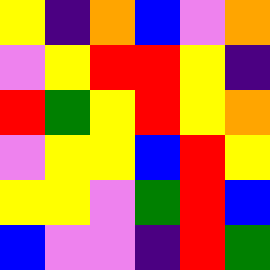[["yellow", "indigo", "orange", "blue", "violet", "orange"], ["violet", "yellow", "red", "red", "yellow", "indigo"], ["red", "green", "yellow", "red", "yellow", "orange"], ["violet", "yellow", "yellow", "blue", "red", "yellow"], ["yellow", "yellow", "violet", "green", "red", "blue"], ["blue", "violet", "violet", "indigo", "red", "green"]]